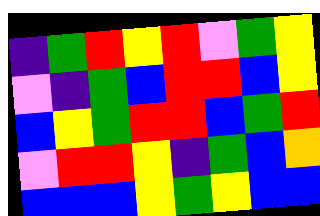[["indigo", "green", "red", "yellow", "red", "violet", "green", "yellow"], ["violet", "indigo", "green", "blue", "red", "red", "blue", "yellow"], ["blue", "yellow", "green", "red", "red", "blue", "green", "red"], ["violet", "red", "red", "yellow", "indigo", "green", "blue", "orange"], ["blue", "blue", "blue", "yellow", "green", "yellow", "blue", "blue"]]